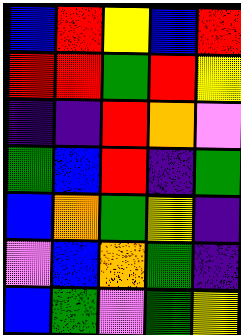[["blue", "red", "yellow", "blue", "red"], ["red", "red", "green", "red", "yellow"], ["indigo", "indigo", "red", "orange", "violet"], ["green", "blue", "red", "indigo", "green"], ["blue", "orange", "green", "yellow", "indigo"], ["violet", "blue", "orange", "green", "indigo"], ["blue", "green", "violet", "green", "yellow"]]